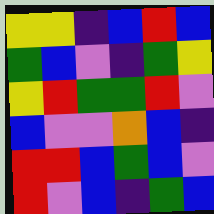[["yellow", "yellow", "indigo", "blue", "red", "blue"], ["green", "blue", "violet", "indigo", "green", "yellow"], ["yellow", "red", "green", "green", "red", "violet"], ["blue", "violet", "violet", "orange", "blue", "indigo"], ["red", "red", "blue", "green", "blue", "violet"], ["red", "violet", "blue", "indigo", "green", "blue"]]